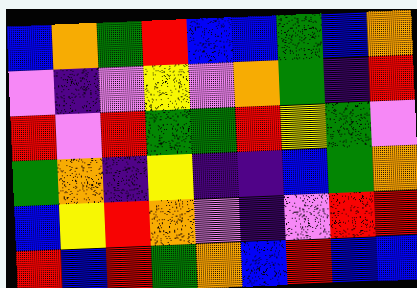[["blue", "orange", "green", "red", "blue", "blue", "green", "blue", "orange"], ["violet", "indigo", "violet", "yellow", "violet", "orange", "green", "indigo", "red"], ["red", "violet", "red", "green", "green", "red", "yellow", "green", "violet"], ["green", "orange", "indigo", "yellow", "indigo", "indigo", "blue", "green", "orange"], ["blue", "yellow", "red", "orange", "violet", "indigo", "violet", "red", "red"], ["red", "blue", "red", "green", "orange", "blue", "red", "blue", "blue"]]